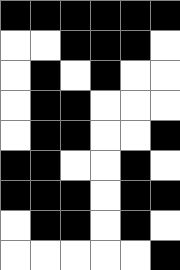[["black", "black", "black", "black", "black", "black"], ["white", "white", "black", "black", "black", "white"], ["white", "black", "white", "black", "white", "white"], ["white", "black", "black", "white", "white", "white"], ["white", "black", "black", "white", "white", "black"], ["black", "black", "white", "white", "black", "white"], ["black", "black", "black", "white", "black", "black"], ["white", "black", "black", "white", "black", "white"], ["white", "white", "white", "white", "white", "black"]]